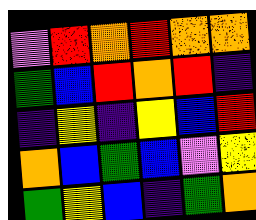[["violet", "red", "orange", "red", "orange", "orange"], ["green", "blue", "red", "orange", "red", "indigo"], ["indigo", "yellow", "indigo", "yellow", "blue", "red"], ["orange", "blue", "green", "blue", "violet", "yellow"], ["green", "yellow", "blue", "indigo", "green", "orange"]]